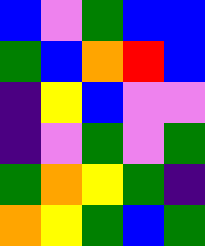[["blue", "violet", "green", "blue", "blue"], ["green", "blue", "orange", "red", "blue"], ["indigo", "yellow", "blue", "violet", "violet"], ["indigo", "violet", "green", "violet", "green"], ["green", "orange", "yellow", "green", "indigo"], ["orange", "yellow", "green", "blue", "green"]]